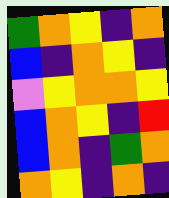[["green", "orange", "yellow", "indigo", "orange"], ["blue", "indigo", "orange", "yellow", "indigo"], ["violet", "yellow", "orange", "orange", "yellow"], ["blue", "orange", "yellow", "indigo", "red"], ["blue", "orange", "indigo", "green", "orange"], ["orange", "yellow", "indigo", "orange", "indigo"]]